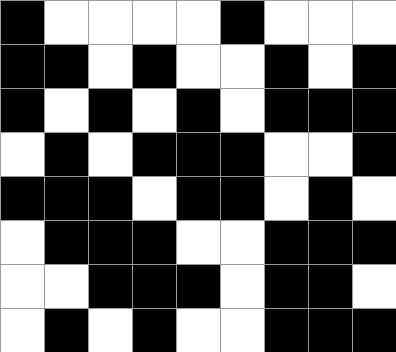[["black", "white", "white", "white", "white", "black", "white", "white", "white"], ["black", "black", "white", "black", "white", "white", "black", "white", "black"], ["black", "white", "black", "white", "black", "white", "black", "black", "black"], ["white", "black", "white", "black", "black", "black", "white", "white", "black"], ["black", "black", "black", "white", "black", "black", "white", "black", "white"], ["white", "black", "black", "black", "white", "white", "black", "black", "black"], ["white", "white", "black", "black", "black", "white", "black", "black", "white"], ["white", "black", "white", "black", "white", "white", "black", "black", "black"]]